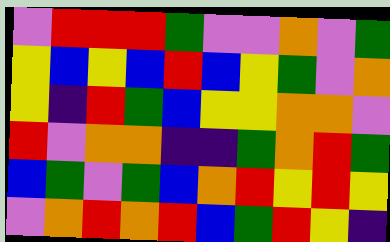[["violet", "red", "red", "red", "green", "violet", "violet", "orange", "violet", "green"], ["yellow", "blue", "yellow", "blue", "red", "blue", "yellow", "green", "violet", "orange"], ["yellow", "indigo", "red", "green", "blue", "yellow", "yellow", "orange", "orange", "violet"], ["red", "violet", "orange", "orange", "indigo", "indigo", "green", "orange", "red", "green"], ["blue", "green", "violet", "green", "blue", "orange", "red", "yellow", "red", "yellow"], ["violet", "orange", "red", "orange", "red", "blue", "green", "red", "yellow", "indigo"]]